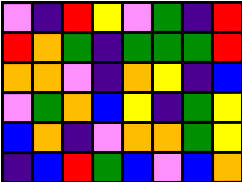[["violet", "indigo", "red", "yellow", "violet", "green", "indigo", "red"], ["red", "orange", "green", "indigo", "green", "green", "green", "red"], ["orange", "orange", "violet", "indigo", "orange", "yellow", "indigo", "blue"], ["violet", "green", "orange", "blue", "yellow", "indigo", "green", "yellow"], ["blue", "orange", "indigo", "violet", "orange", "orange", "green", "yellow"], ["indigo", "blue", "red", "green", "blue", "violet", "blue", "orange"]]